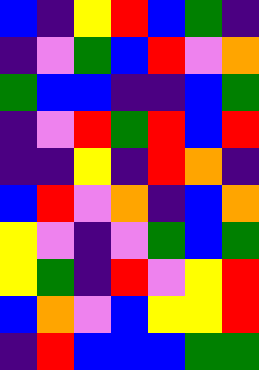[["blue", "indigo", "yellow", "red", "blue", "green", "indigo"], ["indigo", "violet", "green", "blue", "red", "violet", "orange"], ["green", "blue", "blue", "indigo", "indigo", "blue", "green"], ["indigo", "violet", "red", "green", "red", "blue", "red"], ["indigo", "indigo", "yellow", "indigo", "red", "orange", "indigo"], ["blue", "red", "violet", "orange", "indigo", "blue", "orange"], ["yellow", "violet", "indigo", "violet", "green", "blue", "green"], ["yellow", "green", "indigo", "red", "violet", "yellow", "red"], ["blue", "orange", "violet", "blue", "yellow", "yellow", "red"], ["indigo", "red", "blue", "blue", "blue", "green", "green"]]